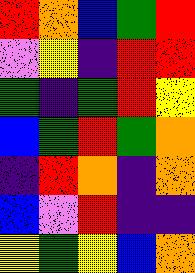[["red", "orange", "blue", "green", "red"], ["violet", "yellow", "indigo", "red", "red"], ["green", "indigo", "green", "red", "yellow"], ["blue", "green", "red", "green", "orange"], ["indigo", "red", "orange", "indigo", "orange"], ["blue", "violet", "red", "indigo", "indigo"], ["yellow", "green", "yellow", "blue", "orange"]]